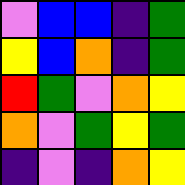[["violet", "blue", "blue", "indigo", "green"], ["yellow", "blue", "orange", "indigo", "green"], ["red", "green", "violet", "orange", "yellow"], ["orange", "violet", "green", "yellow", "green"], ["indigo", "violet", "indigo", "orange", "yellow"]]